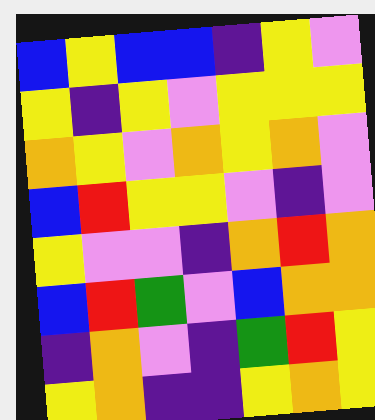[["blue", "yellow", "blue", "blue", "indigo", "yellow", "violet"], ["yellow", "indigo", "yellow", "violet", "yellow", "yellow", "yellow"], ["orange", "yellow", "violet", "orange", "yellow", "orange", "violet"], ["blue", "red", "yellow", "yellow", "violet", "indigo", "violet"], ["yellow", "violet", "violet", "indigo", "orange", "red", "orange"], ["blue", "red", "green", "violet", "blue", "orange", "orange"], ["indigo", "orange", "violet", "indigo", "green", "red", "yellow"], ["yellow", "orange", "indigo", "indigo", "yellow", "orange", "yellow"]]